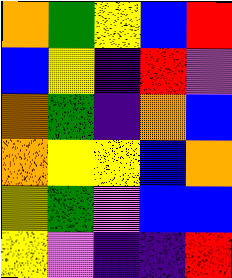[["orange", "green", "yellow", "blue", "red"], ["blue", "yellow", "indigo", "red", "violet"], ["orange", "green", "indigo", "orange", "blue"], ["orange", "yellow", "yellow", "blue", "orange"], ["yellow", "green", "violet", "blue", "blue"], ["yellow", "violet", "indigo", "indigo", "red"]]